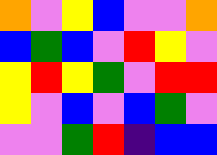[["orange", "violet", "yellow", "blue", "violet", "violet", "orange"], ["blue", "green", "blue", "violet", "red", "yellow", "violet"], ["yellow", "red", "yellow", "green", "violet", "red", "red"], ["yellow", "violet", "blue", "violet", "blue", "green", "violet"], ["violet", "violet", "green", "red", "indigo", "blue", "blue"]]